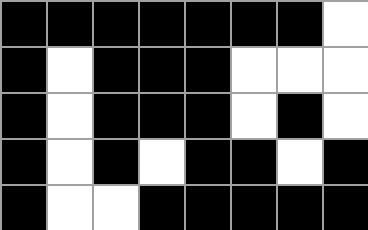[["black", "black", "black", "black", "black", "black", "black", "white"], ["black", "white", "black", "black", "black", "white", "white", "white"], ["black", "white", "black", "black", "black", "white", "black", "white"], ["black", "white", "black", "white", "black", "black", "white", "black"], ["black", "white", "white", "black", "black", "black", "black", "black"]]